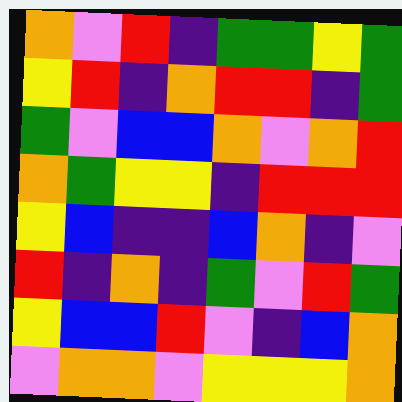[["orange", "violet", "red", "indigo", "green", "green", "yellow", "green"], ["yellow", "red", "indigo", "orange", "red", "red", "indigo", "green"], ["green", "violet", "blue", "blue", "orange", "violet", "orange", "red"], ["orange", "green", "yellow", "yellow", "indigo", "red", "red", "red"], ["yellow", "blue", "indigo", "indigo", "blue", "orange", "indigo", "violet"], ["red", "indigo", "orange", "indigo", "green", "violet", "red", "green"], ["yellow", "blue", "blue", "red", "violet", "indigo", "blue", "orange"], ["violet", "orange", "orange", "violet", "yellow", "yellow", "yellow", "orange"]]